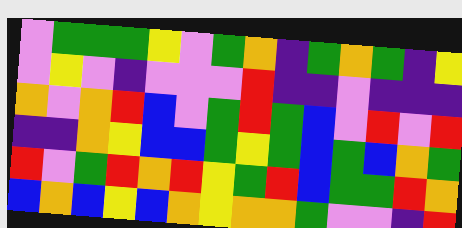[["violet", "green", "green", "green", "yellow", "violet", "green", "orange", "indigo", "green", "orange", "green", "indigo", "yellow"], ["violet", "yellow", "violet", "indigo", "violet", "violet", "violet", "red", "indigo", "indigo", "violet", "indigo", "indigo", "indigo"], ["orange", "violet", "orange", "red", "blue", "violet", "green", "red", "green", "blue", "violet", "red", "violet", "red"], ["indigo", "indigo", "orange", "yellow", "blue", "blue", "green", "yellow", "green", "blue", "green", "blue", "orange", "green"], ["red", "violet", "green", "red", "orange", "red", "yellow", "green", "red", "blue", "green", "green", "red", "orange"], ["blue", "orange", "blue", "yellow", "blue", "orange", "yellow", "orange", "orange", "green", "violet", "violet", "indigo", "red"]]